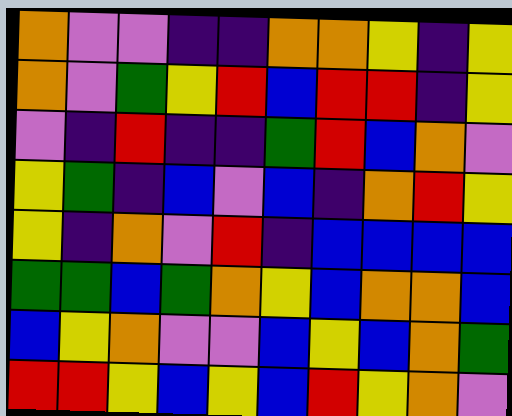[["orange", "violet", "violet", "indigo", "indigo", "orange", "orange", "yellow", "indigo", "yellow"], ["orange", "violet", "green", "yellow", "red", "blue", "red", "red", "indigo", "yellow"], ["violet", "indigo", "red", "indigo", "indigo", "green", "red", "blue", "orange", "violet"], ["yellow", "green", "indigo", "blue", "violet", "blue", "indigo", "orange", "red", "yellow"], ["yellow", "indigo", "orange", "violet", "red", "indigo", "blue", "blue", "blue", "blue"], ["green", "green", "blue", "green", "orange", "yellow", "blue", "orange", "orange", "blue"], ["blue", "yellow", "orange", "violet", "violet", "blue", "yellow", "blue", "orange", "green"], ["red", "red", "yellow", "blue", "yellow", "blue", "red", "yellow", "orange", "violet"]]